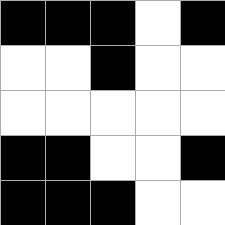[["black", "black", "black", "white", "black"], ["white", "white", "black", "white", "white"], ["white", "white", "white", "white", "white"], ["black", "black", "white", "white", "black"], ["black", "black", "black", "white", "white"]]